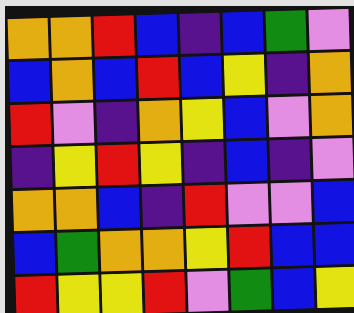[["orange", "orange", "red", "blue", "indigo", "blue", "green", "violet"], ["blue", "orange", "blue", "red", "blue", "yellow", "indigo", "orange"], ["red", "violet", "indigo", "orange", "yellow", "blue", "violet", "orange"], ["indigo", "yellow", "red", "yellow", "indigo", "blue", "indigo", "violet"], ["orange", "orange", "blue", "indigo", "red", "violet", "violet", "blue"], ["blue", "green", "orange", "orange", "yellow", "red", "blue", "blue"], ["red", "yellow", "yellow", "red", "violet", "green", "blue", "yellow"]]